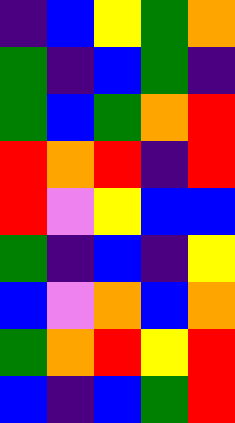[["indigo", "blue", "yellow", "green", "orange"], ["green", "indigo", "blue", "green", "indigo"], ["green", "blue", "green", "orange", "red"], ["red", "orange", "red", "indigo", "red"], ["red", "violet", "yellow", "blue", "blue"], ["green", "indigo", "blue", "indigo", "yellow"], ["blue", "violet", "orange", "blue", "orange"], ["green", "orange", "red", "yellow", "red"], ["blue", "indigo", "blue", "green", "red"]]